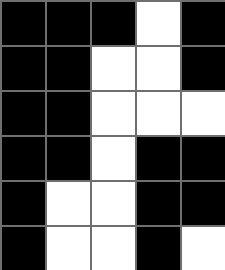[["black", "black", "black", "white", "black"], ["black", "black", "white", "white", "black"], ["black", "black", "white", "white", "white"], ["black", "black", "white", "black", "black"], ["black", "white", "white", "black", "black"], ["black", "white", "white", "black", "white"]]